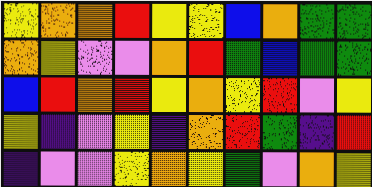[["yellow", "orange", "orange", "red", "yellow", "yellow", "blue", "orange", "green", "green"], ["orange", "yellow", "violet", "violet", "orange", "red", "green", "blue", "green", "green"], ["blue", "red", "orange", "red", "yellow", "orange", "yellow", "red", "violet", "yellow"], ["yellow", "indigo", "violet", "yellow", "indigo", "orange", "red", "green", "indigo", "red"], ["indigo", "violet", "violet", "yellow", "orange", "yellow", "green", "violet", "orange", "yellow"]]